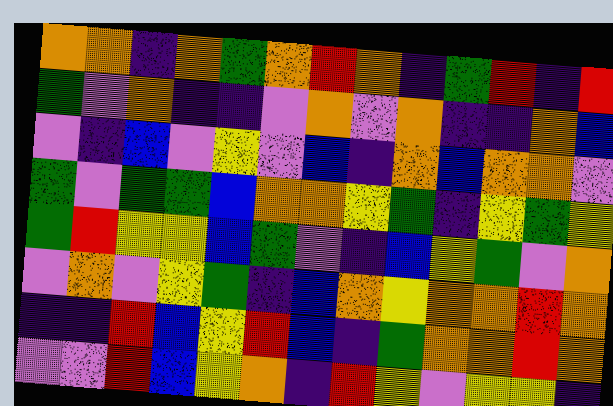[["orange", "orange", "indigo", "orange", "green", "orange", "red", "orange", "indigo", "green", "red", "indigo", "red"], ["green", "violet", "orange", "indigo", "indigo", "violet", "orange", "violet", "orange", "indigo", "indigo", "orange", "blue"], ["violet", "indigo", "blue", "violet", "yellow", "violet", "blue", "indigo", "orange", "blue", "orange", "orange", "violet"], ["green", "violet", "green", "green", "blue", "orange", "orange", "yellow", "green", "indigo", "yellow", "green", "yellow"], ["green", "red", "yellow", "yellow", "blue", "green", "violet", "indigo", "blue", "yellow", "green", "violet", "orange"], ["violet", "orange", "violet", "yellow", "green", "indigo", "blue", "orange", "yellow", "orange", "orange", "red", "orange"], ["indigo", "indigo", "red", "blue", "yellow", "red", "blue", "indigo", "green", "orange", "orange", "red", "orange"], ["violet", "violet", "red", "blue", "yellow", "orange", "indigo", "red", "yellow", "violet", "yellow", "yellow", "indigo"]]